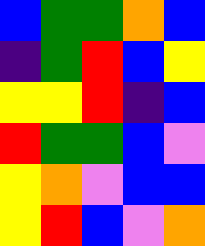[["blue", "green", "green", "orange", "blue"], ["indigo", "green", "red", "blue", "yellow"], ["yellow", "yellow", "red", "indigo", "blue"], ["red", "green", "green", "blue", "violet"], ["yellow", "orange", "violet", "blue", "blue"], ["yellow", "red", "blue", "violet", "orange"]]